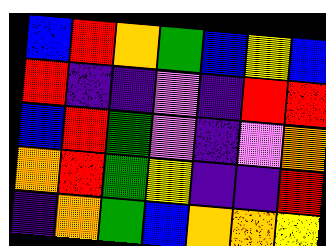[["blue", "red", "orange", "green", "blue", "yellow", "blue"], ["red", "indigo", "indigo", "violet", "indigo", "red", "red"], ["blue", "red", "green", "violet", "indigo", "violet", "orange"], ["orange", "red", "green", "yellow", "indigo", "indigo", "red"], ["indigo", "orange", "green", "blue", "orange", "orange", "yellow"]]